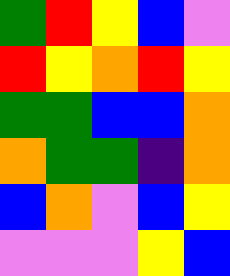[["green", "red", "yellow", "blue", "violet"], ["red", "yellow", "orange", "red", "yellow"], ["green", "green", "blue", "blue", "orange"], ["orange", "green", "green", "indigo", "orange"], ["blue", "orange", "violet", "blue", "yellow"], ["violet", "violet", "violet", "yellow", "blue"]]